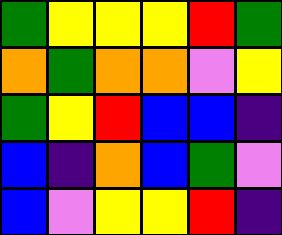[["green", "yellow", "yellow", "yellow", "red", "green"], ["orange", "green", "orange", "orange", "violet", "yellow"], ["green", "yellow", "red", "blue", "blue", "indigo"], ["blue", "indigo", "orange", "blue", "green", "violet"], ["blue", "violet", "yellow", "yellow", "red", "indigo"]]